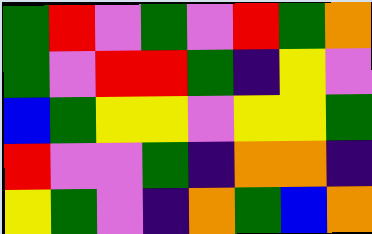[["green", "red", "violet", "green", "violet", "red", "green", "orange"], ["green", "violet", "red", "red", "green", "indigo", "yellow", "violet"], ["blue", "green", "yellow", "yellow", "violet", "yellow", "yellow", "green"], ["red", "violet", "violet", "green", "indigo", "orange", "orange", "indigo"], ["yellow", "green", "violet", "indigo", "orange", "green", "blue", "orange"]]